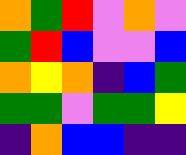[["orange", "green", "red", "violet", "orange", "violet"], ["green", "red", "blue", "violet", "violet", "blue"], ["orange", "yellow", "orange", "indigo", "blue", "green"], ["green", "green", "violet", "green", "green", "yellow"], ["indigo", "orange", "blue", "blue", "indigo", "indigo"]]